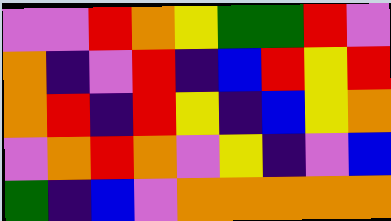[["violet", "violet", "red", "orange", "yellow", "green", "green", "red", "violet"], ["orange", "indigo", "violet", "red", "indigo", "blue", "red", "yellow", "red"], ["orange", "red", "indigo", "red", "yellow", "indigo", "blue", "yellow", "orange"], ["violet", "orange", "red", "orange", "violet", "yellow", "indigo", "violet", "blue"], ["green", "indigo", "blue", "violet", "orange", "orange", "orange", "orange", "orange"]]